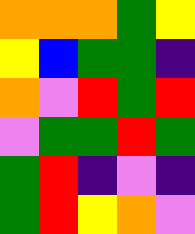[["orange", "orange", "orange", "green", "yellow"], ["yellow", "blue", "green", "green", "indigo"], ["orange", "violet", "red", "green", "red"], ["violet", "green", "green", "red", "green"], ["green", "red", "indigo", "violet", "indigo"], ["green", "red", "yellow", "orange", "violet"]]